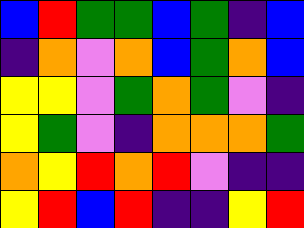[["blue", "red", "green", "green", "blue", "green", "indigo", "blue"], ["indigo", "orange", "violet", "orange", "blue", "green", "orange", "blue"], ["yellow", "yellow", "violet", "green", "orange", "green", "violet", "indigo"], ["yellow", "green", "violet", "indigo", "orange", "orange", "orange", "green"], ["orange", "yellow", "red", "orange", "red", "violet", "indigo", "indigo"], ["yellow", "red", "blue", "red", "indigo", "indigo", "yellow", "red"]]